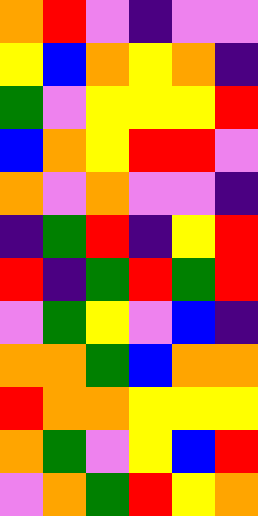[["orange", "red", "violet", "indigo", "violet", "violet"], ["yellow", "blue", "orange", "yellow", "orange", "indigo"], ["green", "violet", "yellow", "yellow", "yellow", "red"], ["blue", "orange", "yellow", "red", "red", "violet"], ["orange", "violet", "orange", "violet", "violet", "indigo"], ["indigo", "green", "red", "indigo", "yellow", "red"], ["red", "indigo", "green", "red", "green", "red"], ["violet", "green", "yellow", "violet", "blue", "indigo"], ["orange", "orange", "green", "blue", "orange", "orange"], ["red", "orange", "orange", "yellow", "yellow", "yellow"], ["orange", "green", "violet", "yellow", "blue", "red"], ["violet", "orange", "green", "red", "yellow", "orange"]]